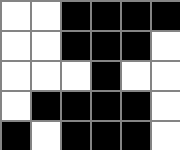[["white", "white", "black", "black", "black", "black"], ["white", "white", "black", "black", "black", "white"], ["white", "white", "white", "black", "white", "white"], ["white", "black", "black", "black", "black", "white"], ["black", "white", "black", "black", "black", "white"]]